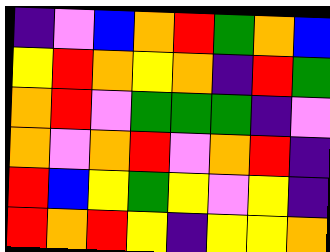[["indigo", "violet", "blue", "orange", "red", "green", "orange", "blue"], ["yellow", "red", "orange", "yellow", "orange", "indigo", "red", "green"], ["orange", "red", "violet", "green", "green", "green", "indigo", "violet"], ["orange", "violet", "orange", "red", "violet", "orange", "red", "indigo"], ["red", "blue", "yellow", "green", "yellow", "violet", "yellow", "indigo"], ["red", "orange", "red", "yellow", "indigo", "yellow", "yellow", "orange"]]